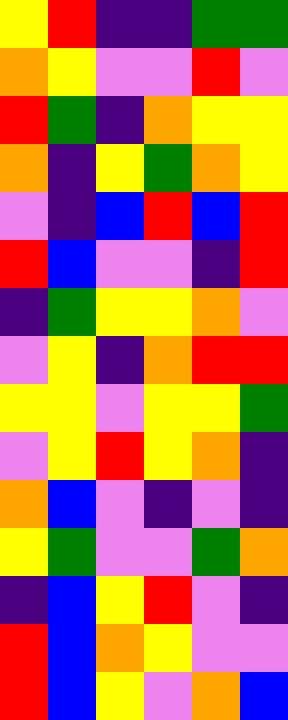[["yellow", "red", "indigo", "indigo", "green", "green"], ["orange", "yellow", "violet", "violet", "red", "violet"], ["red", "green", "indigo", "orange", "yellow", "yellow"], ["orange", "indigo", "yellow", "green", "orange", "yellow"], ["violet", "indigo", "blue", "red", "blue", "red"], ["red", "blue", "violet", "violet", "indigo", "red"], ["indigo", "green", "yellow", "yellow", "orange", "violet"], ["violet", "yellow", "indigo", "orange", "red", "red"], ["yellow", "yellow", "violet", "yellow", "yellow", "green"], ["violet", "yellow", "red", "yellow", "orange", "indigo"], ["orange", "blue", "violet", "indigo", "violet", "indigo"], ["yellow", "green", "violet", "violet", "green", "orange"], ["indigo", "blue", "yellow", "red", "violet", "indigo"], ["red", "blue", "orange", "yellow", "violet", "violet"], ["red", "blue", "yellow", "violet", "orange", "blue"]]